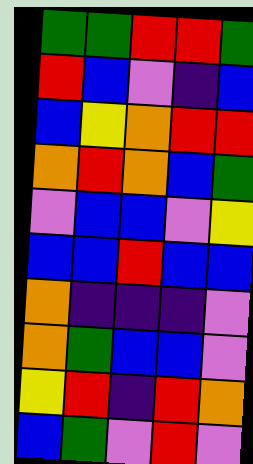[["green", "green", "red", "red", "green"], ["red", "blue", "violet", "indigo", "blue"], ["blue", "yellow", "orange", "red", "red"], ["orange", "red", "orange", "blue", "green"], ["violet", "blue", "blue", "violet", "yellow"], ["blue", "blue", "red", "blue", "blue"], ["orange", "indigo", "indigo", "indigo", "violet"], ["orange", "green", "blue", "blue", "violet"], ["yellow", "red", "indigo", "red", "orange"], ["blue", "green", "violet", "red", "violet"]]